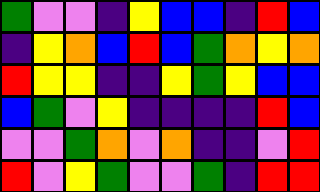[["green", "violet", "violet", "indigo", "yellow", "blue", "blue", "indigo", "red", "blue"], ["indigo", "yellow", "orange", "blue", "red", "blue", "green", "orange", "yellow", "orange"], ["red", "yellow", "yellow", "indigo", "indigo", "yellow", "green", "yellow", "blue", "blue"], ["blue", "green", "violet", "yellow", "indigo", "indigo", "indigo", "indigo", "red", "blue"], ["violet", "violet", "green", "orange", "violet", "orange", "indigo", "indigo", "violet", "red"], ["red", "violet", "yellow", "green", "violet", "violet", "green", "indigo", "red", "red"]]